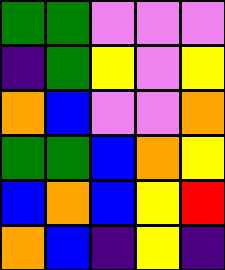[["green", "green", "violet", "violet", "violet"], ["indigo", "green", "yellow", "violet", "yellow"], ["orange", "blue", "violet", "violet", "orange"], ["green", "green", "blue", "orange", "yellow"], ["blue", "orange", "blue", "yellow", "red"], ["orange", "blue", "indigo", "yellow", "indigo"]]